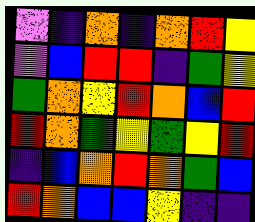[["violet", "indigo", "orange", "indigo", "orange", "red", "yellow"], ["violet", "blue", "red", "red", "indigo", "green", "yellow"], ["green", "orange", "yellow", "red", "orange", "blue", "red"], ["red", "orange", "green", "yellow", "green", "yellow", "red"], ["indigo", "blue", "orange", "red", "orange", "green", "blue"], ["red", "orange", "blue", "blue", "yellow", "indigo", "indigo"]]